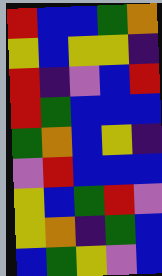[["red", "blue", "blue", "green", "orange"], ["yellow", "blue", "yellow", "yellow", "indigo"], ["red", "indigo", "violet", "blue", "red"], ["red", "green", "blue", "blue", "blue"], ["green", "orange", "blue", "yellow", "indigo"], ["violet", "red", "blue", "blue", "blue"], ["yellow", "blue", "green", "red", "violet"], ["yellow", "orange", "indigo", "green", "blue"], ["blue", "green", "yellow", "violet", "blue"]]